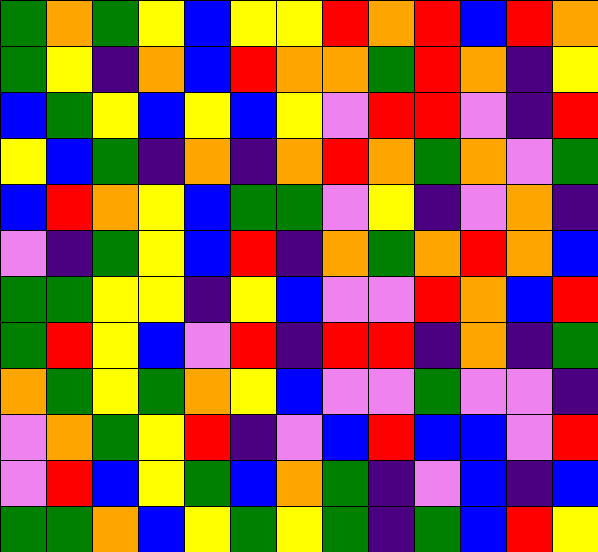[["green", "orange", "green", "yellow", "blue", "yellow", "yellow", "red", "orange", "red", "blue", "red", "orange"], ["green", "yellow", "indigo", "orange", "blue", "red", "orange", "orange", "green", "red", "orange", "indigo", "yellow"], ["blue", "green", "yellow", "blue", "yellow", "blue", "yellow", "violet", "red", "red", "violet", "indigo", "red"], ["yellow", "blue", "green", "indigo", "orange", "indigo", "orange", "red", "orange", "green", "orange", "violet", "green"], ["blue", "red", "orange", "yellow", "blue", "green", "green", "violet", "yellow", "indigo", "violet", "orange", "indigo"], ["violet", "indigo", "green", "yellow", "blue", "red", "indigo", "orange", "green", "orange", "red", "orange", "blue"], ["green", "green", "yellow", "yellow", "indigo", "yellow", "blue", "violet", "violet", "red", "orange", "blue", "red"], ["green", "red", "yellow", "blue", "violet", "red", "indigo", "red", "red", "indigo", "orange", "indigo", "green"], ["orange", "green", "yellow", "green", "orange", "yellow", "blue", "violet", "violet", "green", "violet", "violet", "indigo"], ["violet", "orange", "green", "yellow", "red", "indigo", "violet", "blue", "red", "blue", "blue", "violet", "red"], ["violet", "red", "blue", "yellow", "green", "blue", "orange", "green", "indigo", "violet", "blue", "indigo", "blue"], ["green", "green", "orange", "blue", "yellow", "green", "yellow", "green", "indigo", "green", "blue", "red", "yellow"]]